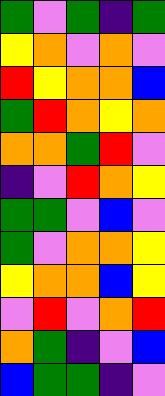[["green", "violet", "green", "indigo", "green"], ["yellow", "orange", "violet", "orange", "violet"], ["red", "yellow", "orange", "orange", "blue"], ["green", "red", "orange", "yellow", "orange"], ["orange", "orange", "green", "red", "violet"], ["indigo", "violet", "red", "orange", "yellow"], ["green", "green", "violet", "blue", "violet"], ["green", "violet", "orange", "orange", "yellow"], ["yellow", "orange", "orange", "blue", "yellow"], ["violet", "red", "violet", "orange", "red"], ["orange", "green", "indigo", "violet", "blue"], ["blue", "green", "green", "indigo", "violet"]]